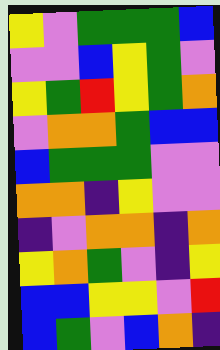[["yellow", "violet", "green", "green", "green", "blue"], ["violet", "violet", "blue", "yellow", "green", "violet"], ["yellow", "green", "red", "yellow", "green", "orange"], ["violet", "orange", "orange", "green", "blue", "blue"], ["blue", "green", "green", "green", "violet", "violet"], ["orange", "orange", "indigo", "yellow", "violet", "violet"], ["indigo", "violet", "orange", "orange", "indigo", "orange"], ["yellow", "orange", "green", "violet", "indigo", "yellow"], ["blue", "blue", "yellow", "yellow", "violet", "red"], ["blue", "green", "violet", "blue", "orange", "indigo"]]